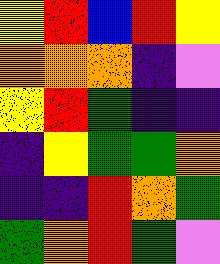[["yellow", "red", "blue", "red", "yellow"], ["orange", "orange", "orange", "indigo", "violet"], ["yellow", "red", "green", "indigo", "indigo"], ["indigo", "yellow", "green", "green", "orange"], ["indigo", "indigo", "red", "orange", "green"], ["green", "orange", "red", "green", "violet"]]